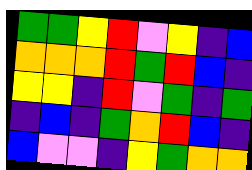[["green", "green", "yellow", "red", "violet", "yellow", "indigo", "blue"], ["orange", "orange", "orange", "red", "green", "red", "blue", "indigo"], ["yellow", "yellow", "indigo", "red", "violet", "green", "indigo", "green"], ["indigo", "blue", "indigo", "green", "orange", "red", "blue", "indigo"], ["blue", "violet", "violet", "indigo", "yellow", "green", "orange", "orange"]]